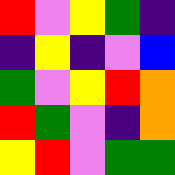[["red", "violet", "yellow", "green", "indigo"], ["indigo", "yellow", "indigo", "violet", "blue"], ["green", "violet", "yellow", "red", "orange"], ["red", "green", "violet", "indigo", "orange"], ["yellow", "red", "violet", "green", "green"]]